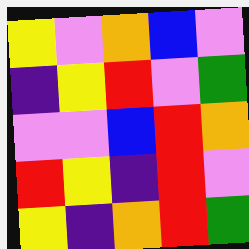[["yellow", "violet", "orange", "blue", "violet"], ["indigo", "yellow", "red", "violet", "green"], ["violet", "violet", "blue", "red", "orange"], ["red", "yellow", "indigo", "red", "violet"], ["yellow", "indigo", "orange", "red", "green"]]